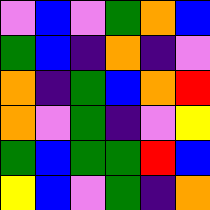[["violet", "blue", "violet", "green", "orange", "blue"], ["green", "blue", "indigo", "orange", "indigo", "violet"], ["orange", "indigo", "green", "blue", "orange", "red"], ["orange", "violet", "green", "indigo", "violet", "yellow"], ["green", "blue", "green", "green", "red", "blue"], ["yellow", "blue", "violet", "green", "indigo", "orange"]]